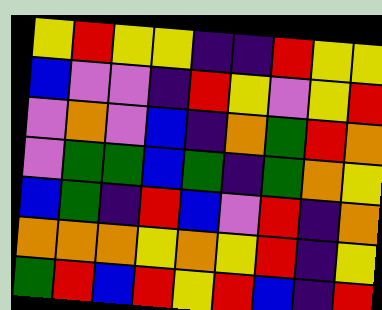[["yellow", "red", "yellow", "yellow", "indigo", "indigo", "red", "yellow", "yellow"], ["blue", "violet", "violet", "indigo", "red", "yellow", "violet", "yellow", "red"], ["violet", "orange", "violet", "blue", "indigo", "orange", "green", "red", "orange"], ["violet", "green", "green", "blue", "green", "indigo", "green", "orange", "yellow"], ["blue", "green", "indigo", "red", "blue", "violet", "red", "indigo", "orange"], ["orange", "orange", "orange", "yellow", "orange", "yellow", "red", "indigo", "yellow"], ["green", "red", "blue", "red", "yellow", "red", "blue", "indigo", "red"]]